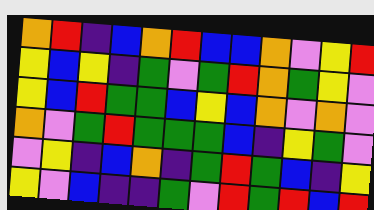[["orange", "red", "indigo", "blue", "orange", "red", "blue", "blue", "orange", "violet", "yellow", "red"], ["yellow", "blue", "yellow", "indigo", "green", "violet", "green", "red", "orange", "green", "yellow", "violet"], ["yellow", "blue", "red", "green", "green", "blue", "yellow", "blue", "orange", "violet", "orange", "violet"], ["orange", "violet", "green", "red", "green", "green", "green", "blue", "indigo", "yellow", "green", "violet"], ["violet", "yellow", "indigo", "blue", "orange", "indigo", "green", "red", "green", "blue", "indigo", "yellow"], ["yellow", "violet", "blue", "indigo", "indigo", "green", "violet", "red", "green", "red", "blue", "red"]]